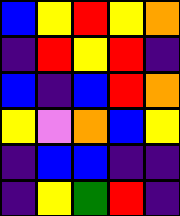[["blue", "yellow", "red", "yellow", "orange"], ["indigo", "red", "yellow", "red", "indigo"], ["blue", "indigo", "blue", "red", "orange"], ["yellow", "violet", "orange", "blue", "yellow"], ["indigo", "blue", "blue", "indigo", "indigo"], ["indigo", "yellow", "green", "red", "indigo"]]